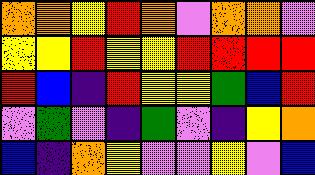[["orange", "orange", "yellow", "red", "orange", "violet", "orange", "orange", "violet"], ["yellow", "yellow", "red", "yellow", "yellow", "red", "red", "red", "red"], ["red", "blue", "indigo", "red", "yellow", "yellow", "green", "blue", "red"], ["violet", "green", "violet", "indigo", "green", "violet", "indigo", "yellow", "orange"], ["blue", "indigo", "orange", "yellow", "violet", "violet", "yellow", "violet", "blue"]]